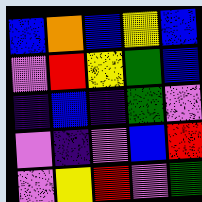[["blue", "orange", "blue", "yellow", "blue"], ["violet", "red", "yellow", "green", "blue"], ["indigo", "blue", "indigo", "green", "violet"], ["violet", "indigo", "violet", "blue", "red"], ["violet", "yellow", "red", "violet", "green"]]